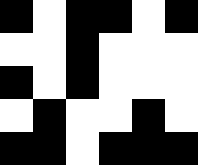[["black", "white", "black", "black", "white", "black"], ["white", "white", "black", "white", "white", "white"], ["black", "white", "black", "white", "white", "white"], ["white", "black", "white", "white", "black", "white"], ["black", "black", "white", "black", "black", "black"]]